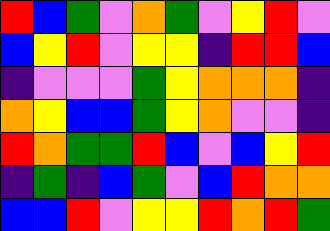[["red", "blue", "green", "violet", "orange", "green", "violet", "yellow", "red", "violet"], ["blue", "yellow", "red", "violet", "yellow", "yellow", "indigo", "red", "red", "blue"], ["indigo", "violet", "violet", "violet", "green", "yellow", "orange", "orange", "orange", "indigo"], ["orange", "yellow", "blue", "blue", "green", "yellow", "orange", "violet", "violet", "indigo"], ["red", "orange", "green", "green", "red", "blue", "violet", "blue", "yellow", "red"], ["indigo", "green", "indigo", "blue", "green", "violet", "blue", "red", "orange", "orange"], ["blue", "blue", "red", "violet", "yellow", "yellow", "red", "orange", "red", "green"]]